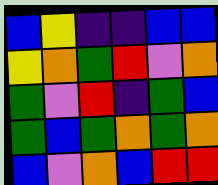[["blue", "yellow", "indigo", "indigo", "blue", "blue"], ["yellow", "orange", "green", "red", "violet", "orange"], ["green", "violet", "red", "indigo", "green", "blue"], ["green", "blue", "green", "orange", "green", "orange"], ["blue", "violet", "orange", "blue", "red", "red"]]